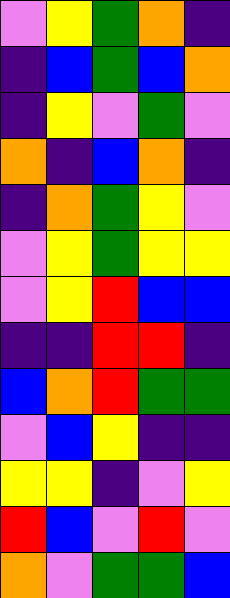[["violet", "yellow", "green", "orange", "indigo"], ["indigo", "blue", "green", "blue", "orange"], ["indigo", "yellow", "violet", "green", "violet"], ["orange", "indigo", "blue", "orange", "indigo"], ["indigo", "orange", "green", "yellow", "violet"], ["violet", "yellow", "green", "yellow", "yellow"], ["violet", "yellow", "red", "blue", "blue"], ["indigo", "indigo", "red", "red", "indigo"], ["blue", "orange", "red", "green", "green"], ["violet", "blue", "yellow", "indigo", "indigo"], ["yellow", "yellow", "indigo", "violet", "yellow"], ["red", "blue", "violet", "red", "violet"], ["orange", "violet", "green", "green", "blue"]]